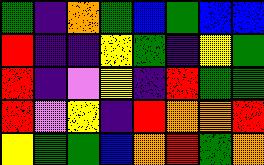[["green", "indigo", "orange", "green", "blue", "green", "blue", "blue"], ["red", "indigo", "indigo", "yellow", "green", "indigo", "yellow", "green"], ["red", "indigo", "violet", "yellow", "indigo", "red", "green", "green"], ["red", "violet", "yellow", "indigo", "red", "orange", "orange", "red"], ["yellow", "green", "green", "blue", "orange", "red", "green", "orange"]]